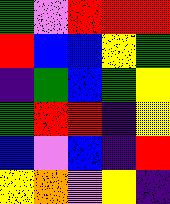[["green", "violet", "red", "red", "red"], ["red", "blue", "blue", "yellow", "green"], ["indigo", "green", "blue", "green", "yellow"], ["green", "red", "red", "indigo", "yellow"], ["blue", "violet", "blue", "indigo", "red"], ["yellow", "orange", "violet", "yellow", "indigo"]]